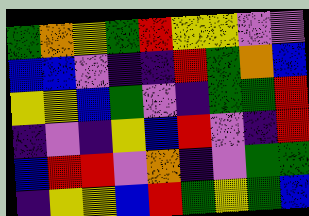[["green", "orange", "yellow", "green", "red", "yellow", "yellow", "violet", "violet"], ["blue", "blue", "violet", "indigo", "indigo", "red", "green", "orange", "blue"], ["yellow", "yellow", "blue", "green", "violet", "indigo", "green", "green", "red"], ["indigo", "violet", "indigo", "yellow", "blue", "red", "violet", "indigo", "red"], ["blue", "red", "red", "violet", "orange", "indigo", "violet", "green", "green"], ["indigo", "yellow", "yellow", "blue", "red", "green", "yellow", "green", "blue"]]